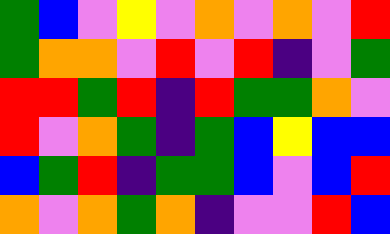[["green", "blue", "violet", "yellow", "violet", "orange", "violet", "orange", "violet", "red"], ["green", "orange", "orange", "violet", "red", "violet", "red", "indigo", "violet", "green"], ["red", "red", "green", "red", "indigo", "red", "green", "green", "orange", "violet"], ["red", "violet", "orange", "green", "indigo", "green", "blue", "yellow", "blue", "blue"], ["blue", "green", "red", "indigo", "green", "green", "blue", "violet", "blue", "red"], ["orange", "violet", "orange", "green", "orange", "indigo", "violet", "violet", "red", "blue"]]